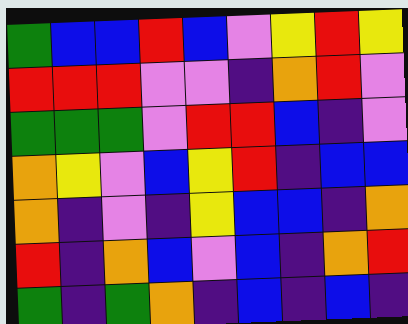[["green", "blue", "blue", "red", "blue", "violet", "yellow", "red", "yellow"], ["red", "red", "red", "violet", "violet", "indigo", "orange", "red", "violet"], ["green", "green", "green", "violet", "red", "red", "blue", "indigo", "violet"], ["orange", "yellow", "violet", "blue", "yellow", "red", "indigo", "blue", "blue"], ["orange", "indigo", "violet", "indigo", "yellow", "blue", "blue", "indigo", "orange"], ["red", "indigo", "orange", "blue", "violet", "blue", "indigo", "orange", "red"], ["green", "indigo", "green", "orange", "indigo", "blue", "indigo", "blue", "indigo"]]